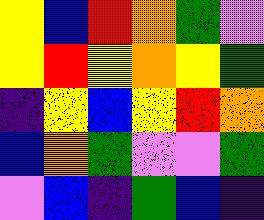[["yellow", "blue", "red", "orange", "green", "violet"], ["yellow", "red", "yellow", "orange", "yellow", "green"], ["indigo", "yellow", "blue", "yellow", "red", "orange"], ["blue", "orange", "green", "violet", "violet", "green"], ["violet", "blue", "indigo", "green", "blue", "indigo"]]